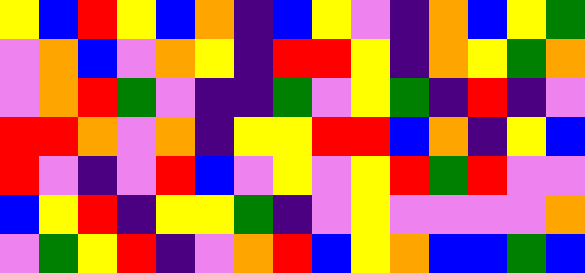[["yellow", "blue", "red", "yellow", "blue", "orange", "indigo", "blue", "yellow", "violet", "indigo", "orange", "blue", "yellow", "green"], ["violet", "orange", "blue", "violet", "orange", "yellow", "indigo", "red", "red", "yellow", "indigo", "orange", "yellow", "green", "orange"], ["violet", "orange", "red", "green", "violet", "indigo", "indigo", "green", "violet", "yellow", "green", "indigo", "red", "indigo", "violet"], ["red", "red", "orange", "violet", "orange", "indigo", "yellow", "yellow", "red", "red", "blue", "orange", "indigo", "yellow", "blue"], ["red", "violet", "indigo", "violet", "red", "blue", "violet", "yellow", "violet", "yellow", "red", "green", "red", "violet", "violet"], ["blue", "yellow", "red", "indigo", "yellow", "yellow", "green", "indigo", "violet", "yellow", "violet", "violet", "violet", "violet", "orange"], ["violet", "green", "yellow", "red", "indigo", "violet", "orange", "red", "blue", "yellow", "orange", "blue", "blue", "green", "blue"]]